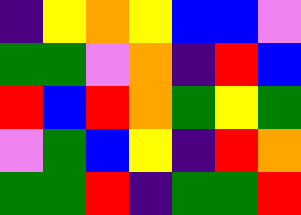[["indigo", "yellow", "orange", "yellow", "blue", "blue", "violet"], ["green", "green", "violet", "orange", "indigo", "red", "blue"], ["red", "blue", "red", "orange", "green", "yellow", "green"], ["violet", "green", "blue", "yellow", "indigo", "red", "orange"], ["green", "green", "red", "indigo", "green", "green", "red"]]